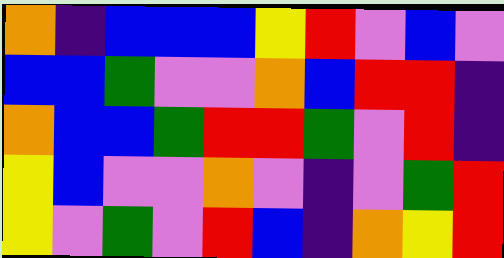[["orange", "indigo", "blue", "blue", "blue", "yellow", "red", "violet", "blue", "violet"], ["blue", "blue", "green", "violet", "violet", "orange", "blue", "red", "red", "indigo"], ["orange", "blue", "blue", "green", "red", "red", "green", "violet", "red", "indigo"], ["yellow", "blue", "violet", "violet", "orange", "violet", "indigo", "violet", "green", "red"], ["yellow", "violet", "green", "violet", "red", "blue", "indigo", "orange", "yellow", "red"]]